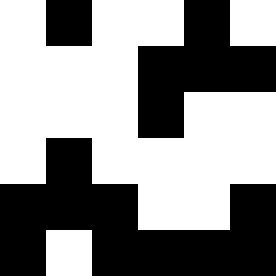[["white", "black", "white", "white", "black", "white"], ["white", "white", "white", "black", "black", "black"], ["white", "white", "white", "black", "white", "white"], ["white", "black", "white", "white", "white", "white"], ["black", "black", "black", "white", "white", "black"], ["black", "white", "black", "black", "black", "black"]]